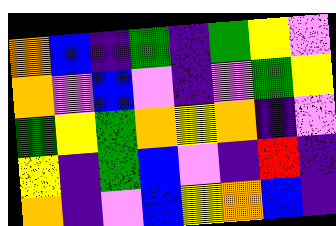[["orange", "blue", "indigo", "green", "indigo", "green", "yellow", "violet"], ["orange", "violet", "blue", "violet", "indigo", "violet", "green", "yellow"], ["green", "yellow", "green", "orange", "yellow", "orange", "indigo", "violet"], ["yellow", "indigo", "green", "blue", "violet", "indigo", "red", "indigo"], ["orange", "indigo", "violet", "blue", "yellow", "orange", "blue", "indigo"]]